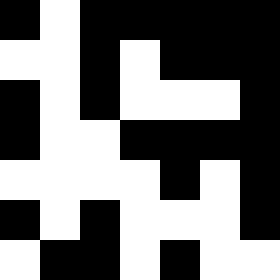[["black", "white", "black", "black", "black", "black", "black"], ["white", "white", "black", "white", "black", "black", "black"], ["black", "white", "black", "white", "white", "white", "black"], ["black", "white", "white", "black", "black", "black", "black"], ["white", "white", "white", "white", "black", "white", "black"], ["black", "white", "black", "white", "white", "white", "black"], ["white", "black", "black", "white", "black", "white", "white"]]